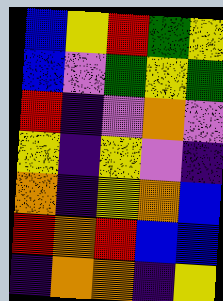[["blue", "yellow", "red", "green", "yellow"], ["blue", "violet", "green", "yellow", "green"], ["red", "indigo", "violet", "orange", "violet"], ["yellow", "indigo", "yellow", "violet", "indigo"], ["orange", "indigo", "yellow", "orange", "blue"], ["red", "orange", "red", "blue", "blue"], ["indigo", "orange", "orange", "indigo", "yellow"]]